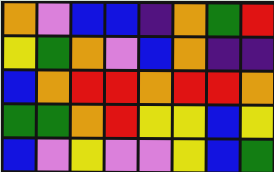[["orange", "violet", "blue", "blue", "indigo", "orange", "green", "red"], ["yellow", "green", "orange", "violet", "blue", "orange", "indigo", "indigo"], ["blue", "orange", "red", "red", "orange", "red", "red", "orange"], ["green", "green", "orange", "red", "yellow", "yellow", "blue", "yellow"], ["blue", "violet", "yellow", "violet", "violet", "yellow", "blue", "green"]]